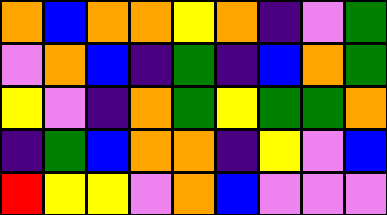[["orange", "blue", "orange", "orange", "yellow", "orange", "indigo", "violet", "green"], ["violet", "orange", "blue", "indigo", "green", "indigo", "blue", "orange", "green"], ["yellow", "violet", "indigo", "orange", "green", "yellow", "green", "green", "orange"], ["indigo", "green", "blue", "orange", "orange", "indigo", "yellow", "violet", "blue"], ["red", "yellow", "yellow", "violet", "orange", "blue", "violet", "violet", "violet"]]